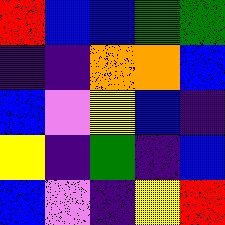[["red", "blue", "blue", "green", "green"], ["indigo", "indigo", "orange", "orange", "blue"], ["blue", "violet", "yellow", "blue", "indigo"], ["yellow", "indigo", "green", "indigo", "blue"], ["blue", "violet", "indigo", "yellow", "red"]]